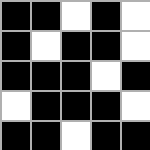[["black", "black", "white", "black", "white"], ["black", "white", "black", "black", "white"], ["black", "black", "black", "white", "black"], ["white", "black", "black", "black", "white"], ["black", "black", "white", "black", "black"]]